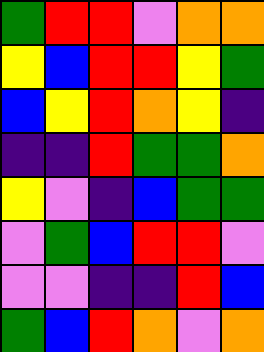[["green", "red", "red", "violet", "orange", "orange"], ["yellow", "blue", "red", "red", "yellow", "green"], ["blue", "yellow", "red", "orange", "yellow", "indigo"], ["indigo", "indigo", "red", "green", "green", "orange"], ["yellow", "violet", "indigo", "blue", "green", "green"], ["violet", "green", "blue", "red", "red", "violet"], ["violet", "violet", "indigo", "indigo", "red", "blue"], ["green", "blue", "red", "orange", "violet", "orange"]]